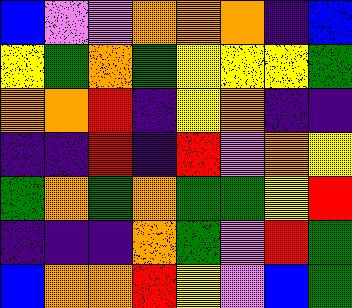[["blue", "violet", "violet", "orange", "orange", "orange", "indigo", "blue"], ["yellow", "green", "orange", "green", "yellow", "yellow", "yellow", "green"], ["orange", "orange", "red", "indigo", "yellow", "orange", "indigo", "indigo"], ["indigo", "indigo", "red", "indigo", "red", "violet", "orange", "yellow"], ["green", "orange", "green", "orange", "green", "green", "yellow", "red"], ["indigo", "indigo", "indigo", "orange", "green", "violet", "red", "green"], ["blue", "orange", "orange", "red", "yellow", "violet", "blue", "green"]]